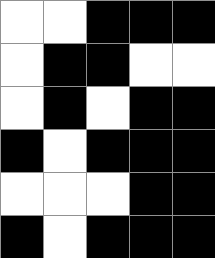[["white", "white", "black", "black", "black"], ["white", "black", "black", "white", "white"], ["white", "black", "white", "black", "black"], ["black", "white", "black", "black", "black"], ["white", "white", "white", "black", "black"], ["black", "white", "black", "black", "black"]]